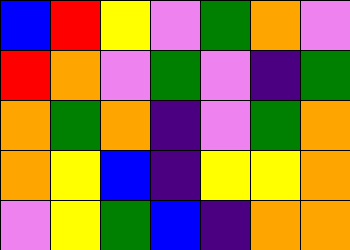[["blue", "red", "yellow", "violet", "green", "orange", "violet"], ["red", "orange", "violet", "green", "violet", "indigo", "green"], ["orange", "green", "orange", "indigo", "violet", "green", "orange"], ["orange", "yellow", "blue", "indigo", "yellow", "yellow", "orange"], ["violet", "yellow", "green", "blue", "indigo", "orange", "orange"]]